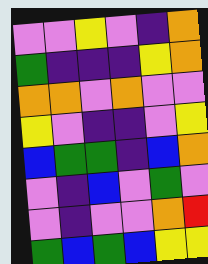[["violet", "violet", "yellow", "violet", "indigo", "orange"], ["green", "indigo", "indigo", "indigo", "yellow", "orange"], ["orange", "orange", "violet", "orange", "violet", "violet"], ["yellow", "violet", "indigo", "indigo", "violet", "yellow"], ["blue", "green", "green", "indigo", "blue", "orange"], ["violet", "indigo", "blue", "violet", "green", "violet"], ["violet", "indigo", "violet", "violet", "orange", "red"], ["green", "blue", "green", "blue", "yellow", "yellow"]]